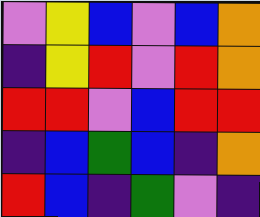[["violet", "yellow", "blue", "violet", "blue", "orange"], ["indigo", "yellow", "red", "violet", "red", "orange"], ["red", "red", "violet", "blue", "red", "red"], ["indigo", "blue", "green", "blue", "indigo", "orange"], ["red", "blue", "indigo", "green", "violet", "indigo"]]